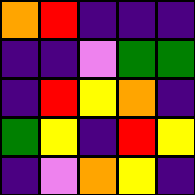[["orange", "red", "indigo", "indigo", "indigo"], ["indigo", "indigo", "violet", "green", "green"], ["indigo", "red", "yellow", "orange", "indigo"], ["green", "yellow", "indigo", "red", "yellow"], ["indigo", "violet", "orange", "yellow", "indigo"]]